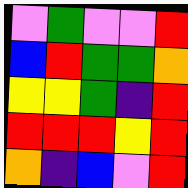[["violet", "green", "violet", "violet", "red"], ["blue", "red", "green", "green", "orange"], ["yellow", "yellow", "green", "indigo", "red"], ["red", "red", "red", "yellow", "red"], ["orange", "indigo", "blue", "violet", "red"]]